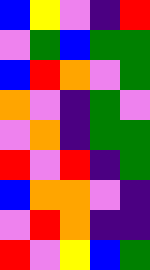[["blue", "yellow", "violet", "indigo", "red"], ["violet", "green", "blue", "green", "green"], ["blue", "red", "orange", "violet", "green"], ["orange", "violet", "indigo", "green", "violet"], ["violet", "orange", "indigo", "green", "green"], ["red", "violet", "red", "indigo", "green"], ["blue", "orange", "orange", "violet", "indigo"], ["violet", "red", "orange", "indigo", "indigo"], ["red", "violet", "yellow", "blue", "green"]]